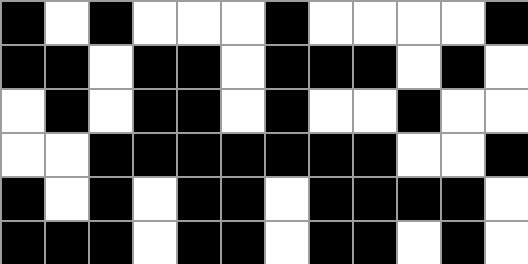[["black", "white", "black", "white", "white", "white", "black", "white", "white", "white", "white", "black"], ["black", "black", "white", "black", "black", "white", "black", "black", "black", "white", "black", "white"], ["white", "black", "white", "black", "black", "white", "black", "white", "white", "black", "white", "white"], ["white", "white", "black", "black", "black", "black", "black", "black", "black", "white", "white", "black"], ["black", "white", "black", "white", "black", "black", "white", "black", "black", "black", "black", "white"], ["black", "black", "black", "white", "black", "black", "white", "black", "black", "white", "black", "white"]]